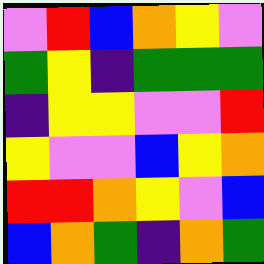[["violet", "red", "blue", "orange", "yellow", "violet"], ["green", "yellow", "indigo", "green", "green", "green"], ["indigo", "yellow", "yellow", "violet", "violet", "red"], ["yellow", "violet", "violet", "blue", "yellow", "orange"], ["red", "red", "orange", "yellow", "violet", "blue"], ["blue", "orange", "green", "indigo", "orange", "green"]]